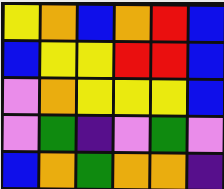[["yellow", "orange", "blue", "orange", "red", "blue"], ["blue", "yellow", "yellow", "red", "red", "blue"], ["violet", "orange", "yellow", "yellow", "yellow", "blue"], ["violet", "green", "indigo", "violet", "green", "violet"], ["blue", "orange", "green", "orange", "orange", "indigo"]]